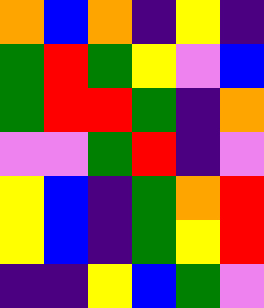[["orange", "blue", "orange", "indigo", "yellow", "indigo"], ["green", "red", "green", "yellow", "violet", "blue"], ["green", "red", "red", "green", "indigo", "orange"], ["violet", "violet", "green", "red", "indigo", "violet"], ["yellow", "blue", "indigo", "green", "orange", "red"], ["yellow", "blue", "indigo", "green", "yellow", "red"], ["indigo", "indigo", "yellow", "blue", "green", "violet"]]